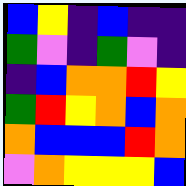[["blue", "yellow", "indigo", "blue", "indigo", "indigo"], ["green", "violet", "indigo", "green", "violet", "indigo"], ["indigo", "blue", "orange", "orange", "red", "yellow"], ["green", "red", "yellow", "orange", "blue", "orange"], ["orange", "blue", "blue", "blue", "red", "orange"], ["violet", "orange", "yellow", "yellow", "yellow", "blue"]]